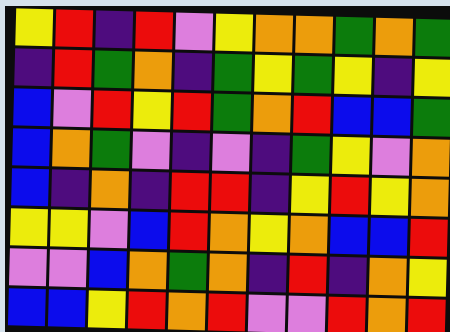[["yellow", "red", "indigo", "red", "violet", "yellow", "orange", "orange", "green", "orange", "green"], ["indigo", "red", "green", "orange", "indigo", "green", "yellow", "green", "yellow", "indigo", "yellow"], ["blue", "violet", "red", "yellow", "red", "green", "orange", "red", "blue", "blue", "green"], ["blue", "orange", "green", "violet", "indigo", "violet", "indigo", "green", "yellow", "violet", "orange"], ["blue", "indigo", "orange", "indigo", "red", "red", "indigo", "yellow", "red", "yellow", "orange"], ["yellow", "yellow", "violet", "blue", "red", "orange", "yellow", "orange", "blue", "blue", "red"], ["violet", "violet", "blue", "orange", "green", "orange", "indigo", "red", "indigo", "orange", "yellow"], ["blue", "blue", "yellow", "red", "orange", "red", "violet", "violet", "red", "orange", "red"]]